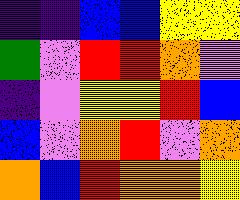[["indigo", "indigo", "blue", "blue", "yellow", "yellow"], ["green", "violet", "red", "red", "orange", "violet"], ["indigo", "violet", "yellow", "yellow", "red", "blue"], ["blue", "violet", "orange", "red", "violet", "orange"], ["orange", "blue", "red", "orange", "orange", "yellow"]]